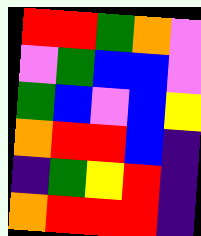[["red", "red", "green", "orange", "violet"], ["violet", "green", "blue", "blue", "violet"], ["green", "blue", "violet", "blue", "yellow"], ["orange", "red", "red", "blue", "indigo"], ["indigo", "green", "yellow", "red", "indigo"], ["orange", "red", "red", "red", "indigo"]]